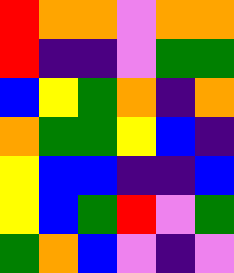[["red", "orange", "orange", "violet", "orange", "orange"], ["red", "indigo", "indigo", "violet", "green", "green"], ["blue", "yellow", "green", "orange", "indigo", "orange"], ["orange", "green", "green", "yellow", "blue", "indigo"], ["yellow", "blue", "blue", "indigo", "indigo", "blue"], ["yellow", "blue", "green", "red", "violet", "green"], ["green", "orange", "blue", "violet", "indigo", "violet"]]